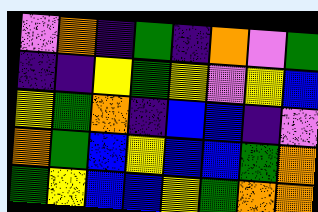[["violet", "orange", "indigo", "green", "indigo", "orange", "violet", "green"], ["indigo", "indigo", "yellow", "green", "yellow", "violet", "yellow", "blue"], ["yellow", "green", "orange", "indigo", "blue", "blue", "indigo", "violet"], ["orange", "green", "blue", "yellow", "blue", "blue", "green", "orange"], ["green", "yellow", "blue", "blue", "yellow", "green", "orange", "orange"]]